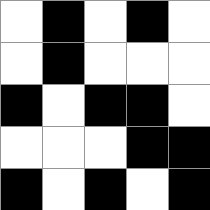[["white", "black", "white", "black", "white"], ["white", "black", "white", "white", "white"], ["black", "white", "black", "black", "white"], ["white", "white", "white", "black", "black"], ["black", "white", "black", "white", "black"]]